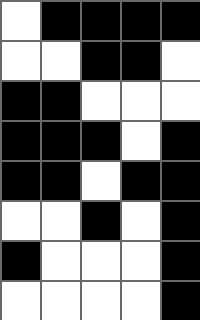[["white", "black", "black", "black", "black"], ["white", "white", "black", "black", "white"], ["black", "black", "white", "white", "white"], ["black", "black", "black", "white", "black"], ["black", "black", "white", "black", "black"], ["white", "white", "black", "white", "black"], ["black", "white", "white", "white", "black"], ["white", "white", "white", "white", "black"]]